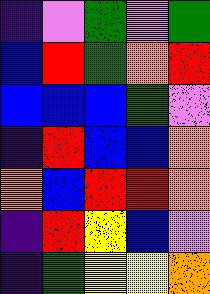[["indigo", "violet", "green", "violet", "green"], ["blue", "red", "green", "orange", "red"], ["blue", "blue", "blue", "green", "violet"], ["indigo", "red", "blue", "blue", "orange"], ["orange", "blue", "red", "red", "orange"], ["indigo", "red", "yellow", "blue", "violet"], ["indigo", "green", "yellow", "yellow", "orange"]]